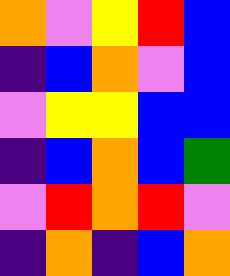[["orange", "violet", "yellow", "red", "blue"], ["indigo", "blue", "orange", "violet", "blue"], ["violet", "yellow", "yellow", "blue", "blue"], ["indigo", "blue", "orange", "blue", "green"], ["violet", "red", "orange", "red", "violet"], ["indigo", "orange", "indigo", "blue", "orange"]]